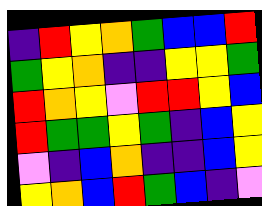[["indigo", "red", "yellow", "orange", "green", "blue", "blue", "red"], ["green", "yellow", "orange", "indigo", "indigo", "yellow", "yellow", "green"], ["red", "orange", "yellow", "violet", "red", "red", "yellow", "blue"], ["red", "green", "green", "yellow", "green", "indigo", "blue", "yellow"], ["violet", "indigo", "blue", "orange", "indigo", "indigo", "blue", "yellow"], ["yellow", "orange", "blue", "red", "green", "blue", "indigo", "violet"]]